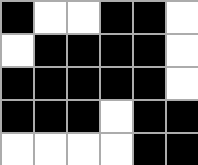[["black", "white", "white", "black", "black", "white"], ["white", "black", "black", "black", "black", "white"], ["black", "black", "black", "black", "black", "white"], ["black", "black", "black", "white", "black", "black"], ["white", "white", "white", "white", "black", "black"]]